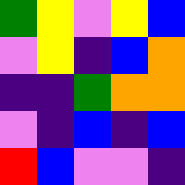[["green", "yellow", "violet", "yellow", "blue"], ["violet", "yellow", "indigo", "blue", "orange"], ["indigo", "indigo", "green", "orange", "orange"], ["violet", "indigo", "blue", "indigo", "blue"], ["red", "blue", "violet", "violet", "indigo"]]